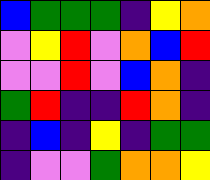[["blue", "green", "green", "green", "indigo", "yellow", "orange"], ["violet", "yellow", "red", "violet", "orange", "blue", "red"], ["violet", "violet", "red", "violet", "blue", "orange", "indigo"], ["green", "red", "indigo", "indigo", "red", "orange", "indigo"], ["indigo", "blue", "indigo", "yellow", "indigo", "green", "green"], ["indigo", "violet", "violet", "green", "orange", "orange", "yellow"]]